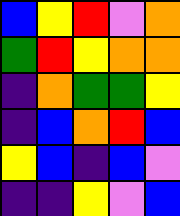[["blue", "yellow", "red", "violet", "orange"], ["green", "red", "yellow", "orange", "orange"], ["indigo", "orange", "green", "green", "yellow"], ["indigo", "blue", "orange", "red", "blue"], ["yellow", "blue", "indigo", "blue", "violet"], ["indigo", "indigo", "yellow", "violet", "blue"]]